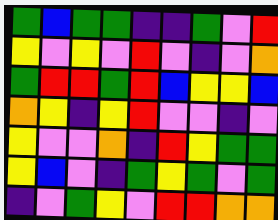[["green", "blue", "green", "green", "indigo", "indigo", "green", "violet", "red"], ["yellow", "violet", "yellow", "violet", "red", "violet", "indigo", "violet", "orange"], ["green", "red", "red", "green", "red", "blue", "yellow", "yellow", "blue"], ["orange", "yellow", "indigo", "yellow", "red", "violet", "violet", "indigo", "violet"], ["yellow", "violet", "violet", "orange", "indigo", "red", "yellow", "green", "green"], ["yellow", "blue", "violet", "indigo", "green", "yellow", "green", "violet", "green"], ["indigo", "violet", "green", "yellow", "violet", "red", "red", "orange", "orange"]]